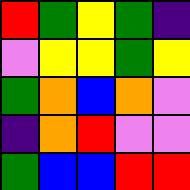[["red", "green", "yellow", "green", "indigo"], ["violet", "yellow", "yellow", "green", "yellow"], ["green", "orange", "blue", "orange", "violet"], ["indigo", "orange", "red", "violet", "violet"], ["green", "blue", "blue", "red", "red"]]